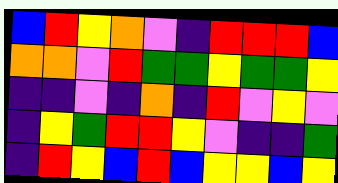[["blue", "red", "yellow", "orange", "violet", "indigo", "red", "red", "red", "blue"], ["orange", "orange", "violet", "red", "green", "green", "yellow", "green", "green", "yellow"], ["indigo", "indigo", "violet", "indigo", "orange", "indigo", "red", "violet", "yellow", "violet"], ["indigo", "yellow", "green", "red", "red", "yellow", "violet", "indigo", "indigo", "green"], ["indigo", "red", "yellow", "blue", "red", "blue", "yellow", "yellow", "blue", "yellow"]]